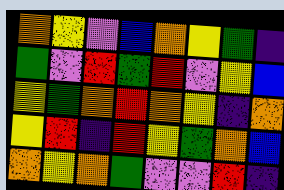[["orange", "yellow", "violet", "blue", "orange", "yellow", "green", "indigo"], ["green", "violet", "red", "green", "red", "violet", "yellow", "blue"], ["yellow", "green", "orange", "red", "orange", "yellow", "indigo", "orange"], ["yellow", "red", "indigo", "red", "yellow", "green", "orange", "blue"], ["orange", "yellow", "orange", "green", "violet", "violet", "red", "indigo"]]